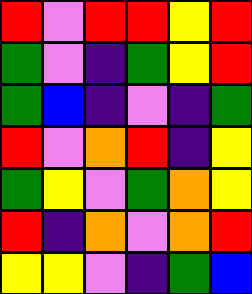[["red", "violet", "red", "red", "yellow", "red"], ["green", "violet", "indigo", "green", "yellow", "red"], ["green", "blue", "indigo", "violet", "indigo", "green"], ["red", "violet", "orange", "red", "indigo", "yellow"], ["green", "yellow", "violet", "green", "orange", "yellow"], ["red", "indigo", "orange", "violet", "orange", "red"], ["yellow", "yellow", "violet", "indigo", "green", "blue"]]